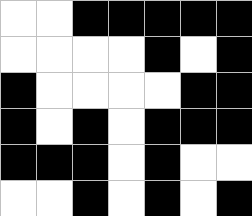[["white", "white", "black", "black", "black", "black", "black"], ["white", "white", "white", "white", "black", "white", "black"], ["black", "white", "white", "white", "white", "black", "black"], ["black", "white", "black", "white", "black", "black", "black"], ["black", "black", "black", "white", "black", "white", "white"], ["white", "white", "black", "white", "black", "white", "black"]]